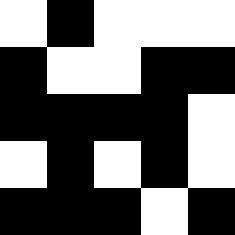[["white", "black", "white", "white", "white"], ["black", "white", "white", "black", "black"], ["black", "black", "black", "black", "white"], ["white", "black", "white", "black", "white"], ["black", "black", "black", "white", "black"]]